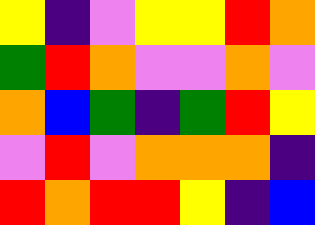[["yellow", "indigo", "violet", "yellow", "yellow", "red", "orange"], ["green", "red", "orange", "violet", "violet", "orange", "violet"], ["orange", "blue", "green", "indigo", "green", "red", "yellow"], ["violet", "red", "violet", "orange", "orange", "orange", "indigo"], ["red", "orange", "red", "red", "yellow", "indigo", "blue"]]